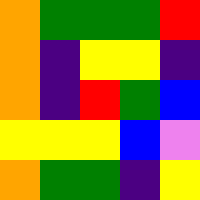[["orange", "green", "green", "green", "red"], ["orange", "indigo", "yellow", "yellow", "indigo"], ["orange", "indigo", "red", "green", "blue"], ["yellow", "yellow", "yellow", "blue", "violet"], ["orange", "green", "green", "indigo", "yellow"]]